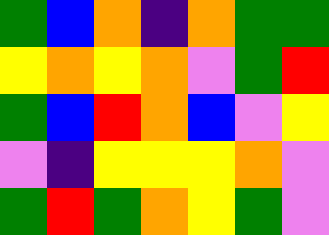[["green", "blue", "orange", "indigo", "orange", "green", "green"], ["yellow", "orange", "yellow", "orange", "violet", "green", "red"], ["green", "blue", "red", "orange", "blue", "violet", "yellow"], ["violet", "indigo", "yellow", "yellow", "yellow", "orange", "violet"], ["green", "red", "green", "orange", "yellow", "green", "violet"]]